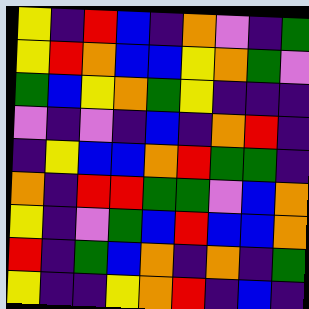[["yellow", "indigo", "red", "blue", "indigo", "orange", "violet", "indigo", "green"], ["yellow", "red", "orange", "blue", "blue", "yellow", "orange", "green", "violet"], ["green", "blue", "yellow", "orange", "green", "yellow", "indigo", "indigo", "indigo"], ["violet", "indigo", "violet", "indigo", "blue", "indigo", "orange", "red", "indigo"], ["indigo", "yellow", "blue", "blue", "orange", "red", "green", "green", "indigo"], ["orange", "indigo", "red", "red", "green", "green", "violet", "blue", "orange"], ["yellow", "indigo", "violet", "green", "blue", "red", "blue", "blue", "orange"], ["red", "indigo", "green", "blue", "orange", "indigo", "orange", "indigo", "green"], ["yellow", "indigo", "indigo", "yellow", "orange", "red", "indigo", "blue", "indigo"]]